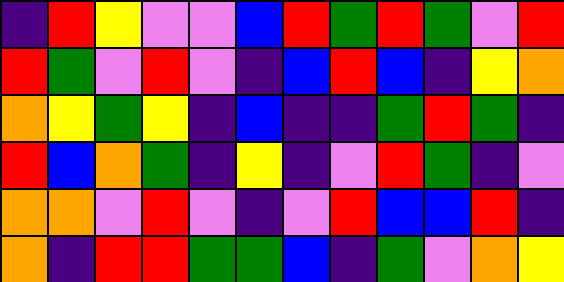[["indigo", "red", "yellow", "violet", "violet", "blue", "red", "green", "red", "green", "violet", "red"], ["red", "green", "violet", "red", "violet", "indigo", "blue", "red", "blue", "indigo", "yellow", "orange"], ["orange", "yellow", "green", "yellow", "indigo", "blue", "indigo", "indigo", "green", "red", "green", "indigo"], ["red", "blue", "orange", "green", "indigo", "yellow", "indigo", "violet", "red", "green", "indigo", "violet"], ["orange", "orange", "violet", "red", "violet", "indigo", "violet", "red", "blue", "blue", "red", "indigo"], ["orange", "indigo", "red", "red", "green", "green", "blue", "indigo", "green", "violet", "orange", "yellow"]]